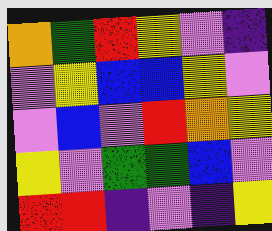[["orange", "green", "red", "yellow", "violet", "indigo"], ["violet", "yellow", "blue", "blue", "yellow", "violet"], ["violet", "blue", "violet", "red", "orange", "yellow"], ["yellow", "violet", "green", "green", "blue", "violet"], ["red", "red", "indigo", "violet", "indigo", "yellow"]]